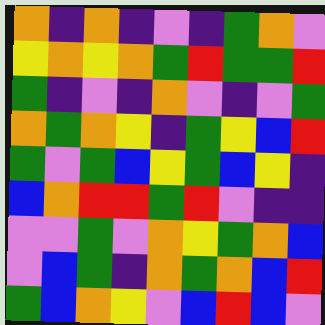[["orange", "indigo", "orange", "indigo", "violet", "indigo", "green", "orange", "violet"], ["yellow", "orange", "yellow", "orange", "green", "red", "green", "green", "red"], ["green", "indigo", "violet", "indigo", "orange", "violet", "indigo", "violet", "green"], ["orange", "green", "orange", "yellow", "indigo", "green", "yellow", "blue", "red"], ["green", "violet", "green", "blue", "yellow", "green", "blue", "yellow", "indigo"], ["blue", "orange", "red", "red", "green", "red", "violet", "indigo", "indigo"], ["violet", "violet", "green", "violet", "orange", "yellow", "green", "orange", "blue"], ["violet", "blue", "green", "indigo", "orange", "green", "orange", "blue", "red"], ["green", "blue", "orange", "yellow", "violet", "blue", "red", "blue", "violet"]]